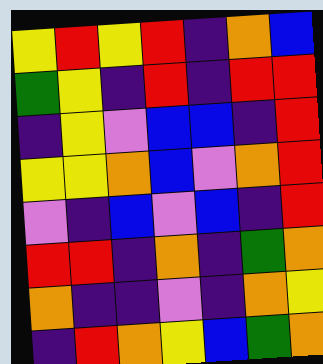[["yellow", "red", "yellow", "red", "indigo", "orange", "blue"], ["green", "yellow", "indigo", "red", "indigo", "red", "red"], ["indigo", "yellow", "violet", "blue", "blue", "indigo", "red"], ["yellow", "yellow", "orange", "blue", "violet", "orange", "red"], ["violet", "indigo", "blue", "violet", "blue", "indigo", "red"], ["red", "red", "indigo", "orange", "indigo", "green", "orange"], ["orange", "indigo", "indigo", "violet", "indigo", "orange", "yellow"], ["indigo", "red", "orange", "yellow", "blue", "green", "orange"]]